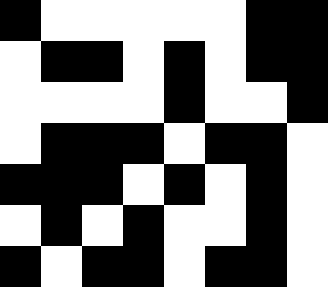[["black", "white", "white", "white", "white", "white", "black", "black"], ["white", "black", "black", "white", "black", "white", "black", "black"], ["white", "white", "white", "white", "black", "white", "white", "black"], ["white", "black", "black", "black", "white", "black", "black", "white"], ["black", "black", "black", "white", "black", "white", "black", "white"], ["white", "black", "white", "black", "white", "white", "black", "white"], ["black", "white", "black", "black", "white", "black", "black", "white"]]